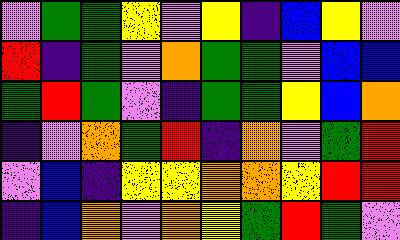[["violet", "green", "green", "yellow", "violet", "yellow", "indigo", "blue", "yellow", "violet"], ["red", "indigo", "green", "violet", "orange", "green", "green", "violet", "blue", "blue"], ["green", "red", "green", "violet", "indigo", "green", "green", "yellow", "blue", "orange"], ["indigo", "violet", "orange", "green", "red", "indigo", "orange", "violet", "green", "red"], ["violet", "blue", "indigo", "yellow", "yellow", "orange", "orange", "yellow", "red", "red"], ["indigo", "blue", "orange", "violet", "orange", "yellow", "green", "red", "green", "violet"]]